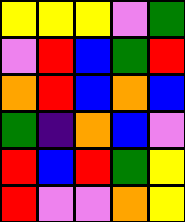[["yellow", "yellow", "yellow", "violet", "green"], ["violet", "red", "blue", "green", "red"], ["orange", "red", "blue", "orange", "blue"], ["green", "indigo", "orange", "blue", "violet"], ["red", "blue", "red", "green", "yellow"], ["red", "violet", "violet", "orange", "yellow"]]